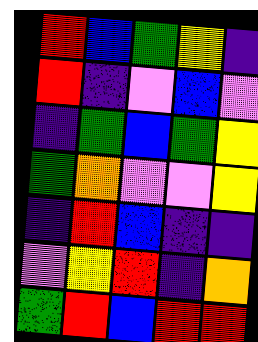[["red", "blue", "green", "yellow", "indigo"], ["red", "indigo", "violet", "blue", "violet"], ["indigo", "green", "blue", "green", "yellow"], ["green", "orange", "violet", "violet", "yellow"], ["indigo", "red", "blue", "indigo", "indigo"], ["violet", "yellow", "red", "indigo", "orange"], ["green", "red", "blue", "red", "red"]]